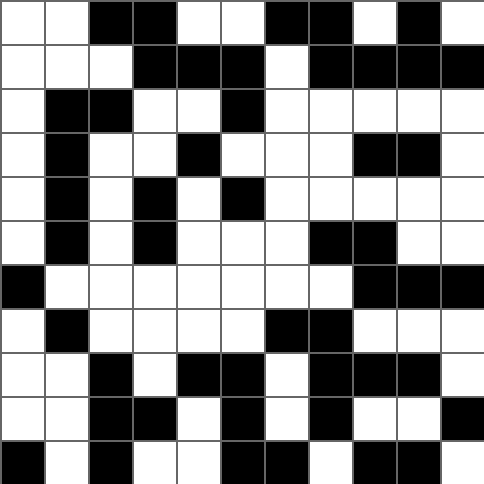[["white", "white", "black", "black", "white", "white", "black", "black", "white", "black", "white"], ["white", "white", "white", "black", "black", "black", "white", "black", "black", "black", "black"], ["white", "black", "black", "white", "white", "black", "white", "white", "white", "white", "white"], ["white", "black", "white", "white", "black", "white", "white", "white", "black", "black", "white"], ["white", "black", "white", "black", "white", "black", "white", "white", "white", "white", "white"], ["white", "black", "white", "black", "white", "white", "white", "black", "black", "white", "white"], ["black", "white", "white", "white", "white", "white", "white", "white", "black", "black", "black"], ["white", "black", "white", "white", "white", "white", "black", "black", "white", "white", "white"], ["white", "white", "black", "white", "black", "black", "white", "black", "black", "black", "white"], ["white", "white", "black", "black", "white", "black", "white", "black", "white", "white", "black"], ["black", "white", "black", "white", "white", "black", "black", "white", "black", "black", "white"]]